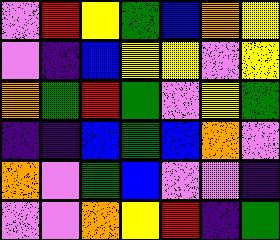[["violet", "red", "yellow", "green", "blue", "orange", "yellow"], ["violet", "indigo", "blue", "yellow", "yellow", "violet", "yellow"], ["orange", "green", "red", "green", "violet", "yellow", "green"], ["indigo", "indigo", "blue", "green", "blue", "orange", "violet"], ["orange", "violet", "green", "blue", "violet", "violet", "indigo"], ["violet", "violet", "orange", "yellow", "red", "indigo", "green"]]